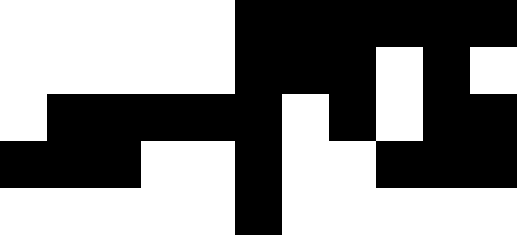[["white", "white", "white", "white", "white", "black", "black", "black", "black", "black", "black"], ["white", "white", "white", "white", "white", "black", "black", "black", "white", "black", "white"], ["white", "black", "black", "black", "black", "black", "white", "black", "white", "black", "black"], ["black", "black", "black", "white", "white", "black", "white", "white", "black", "black", "black"], ["white", "white", "white", "white", "white", "black", "white", "white", "white", "white", "white"]]